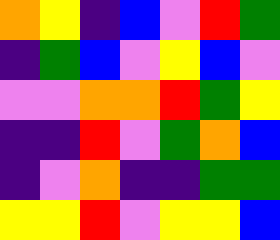[["orange", "yellow", "indigo", "blue", "violet", "red", "green"], ["indigo", "green", "blue", "violet", "yellow", "blue", "violet"], ["violet", "violet", "orange", "orange", "red", "green", "yellow"], ["indigo", "indigo", "red", "violet", "green", "orange", "blue"], ["indigo", "violet", "orange", "indigo", "indigo", "green", "green"], ["yellow", "yellow", "red", "violet", "yellow", "yellow", "blue"]]